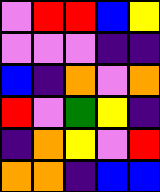[["violet", "red", "red", "blue", "yellow"], ["violet", "violet", "violet", "indigo", "indigo"], ["blue", "indigo", "orange", "violet", "orange"], ["red", "violet", "green", "yellow", "indigo"], ["indigo", "orange", "yellow", "violet", "red"], ["orange", "orange", "indigo", "blue", "blue"]]